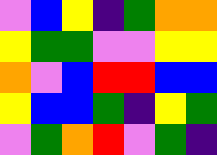[["violet", "blue", "yellow", "indigo", "green", "orange", "orange"], ["yellow", "green", "green", "violet", "violet", "yellow", "yellow"], ["orange", "violet", "blue", "red", "red", "blue", "blue"], ["yellow", "blue", "blue", "green", "indigo", "yellow", "green"], ["violet", "green", "orange", "red", "violet", "green", "indigo"]]